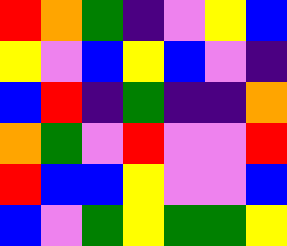[["red", "orange", "green", "indigo", "violet", "yellow", "blue"], ["yellow", "violet", "blue", "yellow", "blue", "violet", "indigo"], ["blue", "red", "indigo", "green", "indigo", "indigo", "orange"], ["orange", "green", "violet", "red", "violet", "violet", "red"], ["red", "blue", "blue", "yellow", "violet", "violet", "blue"], ["blue", "violet", "green", "yellow", "green", "green", "yellow"]]